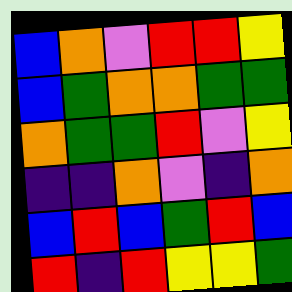[["blue", "orange", "violet", "red", "red", "yellow"], ["blue", "green", "orange", "orange", "green", "green"], ["orange", "green", "green", "red", "violet", "yellow"], ["indigo", "indigo", "orange", "violet", "indigo", "orange"], ["blue", "red", "blue", "green", "red", "blue"], ["red", "indigo", "red", "yellow", "yellow", "green"]]